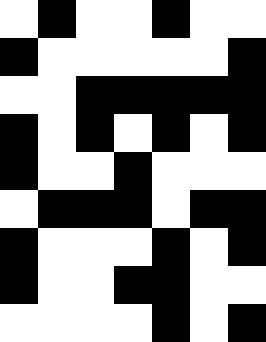[["white", "black", "white", "white", "black", "white", "white"], ["black", "white", "white", "white", "white", "white", "black"], ["white", "white", "black", "black", "black", "black", "black"], ["black", "white", "black", "white", "black", "white", "black"], ["black", "white", "white", "black", "white", "white", "white"], ["white", "black", "black", "black", "white", "black", "black"], ["black", "white", "white", "white", "black", "white", "black"], ["black", "white", "white", "black", "black", "white", "white"], ["white", "white", "white", "white", "black", "white", "black"]]